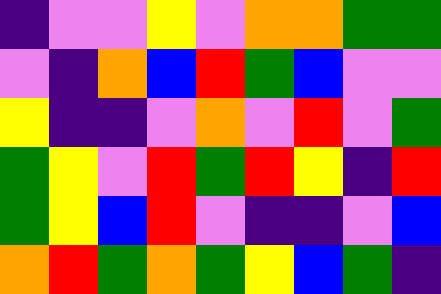[["indigo", "violet", "violet", "yellow", "violet", "orange", "orange", "green", "green"], ["violet", "indigo", "orange", "blue", "red", "green", "blue", "violet", "violet"], ["yellow", "indigo", "indigo", "violet", "orange", "violet", "red", "violet", "green"], ["green", "yellow", "violet", "red", "green", "red", "yellow", "indigo", "red"], ["green", "yellow", "blue", "red", "violet", "indigo", "indigo", "violet", "blue"], ["orange", "red", "green", "orange", "green", "yellow", "blue", "green", "indigo"]]